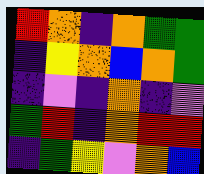[["red", "orange", "indigo", "orange", "green", "green"], ["indigo", "yellow", "orange", "blue", "orange", "green"], ["indigo", "violet", "indigo", "orange", "indigo", "violet"], ["green", "red", "indigo", "orange", "red", "red"], ["indigo", "green", "yellow", "violet", "orange", "blue"]]